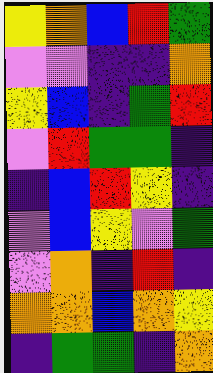[["yellow", "orange", "blue", "red", "green"], ["violet", "violet", "indigo", "indigo", "orange"], ["yellow", "blue", "indigo", "green", "red"], ["violet", "red", "green", "green", "indigo"], ["indigo", "blue", "red", "yellow", "indigo"], ["violet", "blue", "yellow", "violet", "green"], ["violet", "orange", "indigo", "red", "indigo"], ["orange", "orange", "blue", "orange", "yellow"], ["indigo", "green", "green", "indigo", "orange"]]